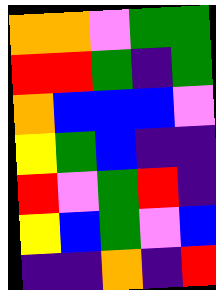[["orange", "orange", "violet", "green", "green"], ["red", "red", "green", "indigo", "green"], ["orange", "blue", "blue", "blue", "violet"], ["yellow", "green", "blue", "indigo", "indigo"], ["red", "violet", "green", "red", "indigo"], ["yellow", "blue", "green", "violet", "blue"], ["indigo", "indigo", "orange", "indigo", "red"]]